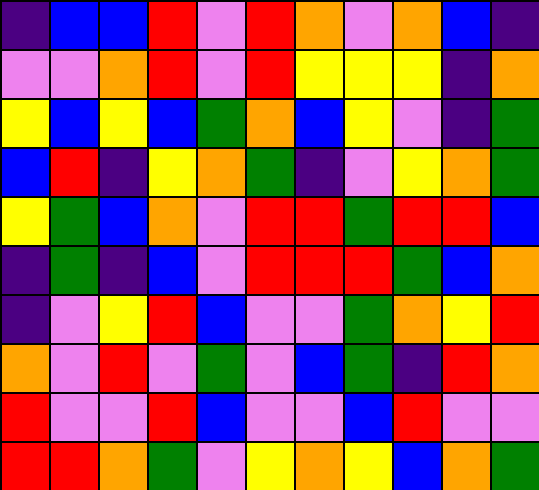[["indigo", "blue", "blue", "red", "violet", "red", "orange", "violet", "orange", "blue", "indigo"], ["violet", "violet", "orange", "red", "violet", "red", "yellow", "yellow", "yellow", "indigo", "orange"], ["yellow", "blue", "yellow", "blue", "green", "orange", "blue", "yellow", "violet", "indigo", "green"], ["blue", "red", "indigo", "yellow", "orange", "green", "indigo", "violet", "yellow", "orange", "green"], ["yellow", "green", "blue", "orange", "violet", "red", "red", "green", "red", "red", "blue"], ["indigo", "green", "indigo", "blue", "violet", "red", "red", "red", "green", "blue", "orange"], ["indigo", "violet", "yellow", "red", "blue", "violet", "violet", "green", "orange", "yellow", "red"], ["orange", "violet", "red", "violet", "green", "violet", "blue", "green", "indigo", "red", "orange"], ["red", "violet", "violet", "red", "blue", "violet", "violet", "blue", "red", "violet", "violet"], ["red", "red", "orange", "green", "violet", "yellow", "orange", "yellow", "blue", "orange", "green"]]